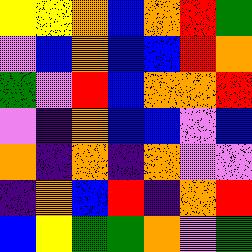[["yellow", "yellow", "orange", "blue", "orange", "red", "green"], ["violet", "blue", "orange", "blue", "blue", "red", "orange"], ["green", "violet", "red", "blue", "orange", "orange", "red"], ["violet", "indigo", "orange", "blue", "blue", "violet", "blue"], ["orange", "indigo", "orange", "indigo", "orange", "violet", "violet"], ["indigo", "orange", "blue", "red", "indigo", "orange", "red"], ["blue", "yellow", "green", "green", "orange", "violet", "green"]]